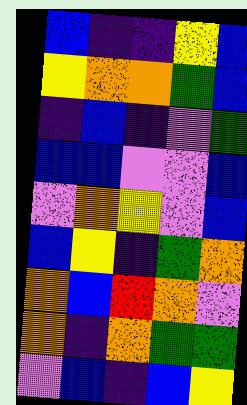[["blue", "indigo", "indigo", "yellow", "blue"], ["yellow", "orange", "orange", "green", "blue"], ["indigo", "blue", "indigo", "violet", "green"], ["blue", "blue", "violet", "violet", "blue"], ["violet", "orange", "yellow", "violet", "blue"], ["blue", "yellow", "indigo", "green", "orange"], ["orange", "blue", "red", "orange", "violet"], ["orange", "indigo", "orange", "green", "green"], ["violet", "blue", "indigo", "blue", "yellow"]]